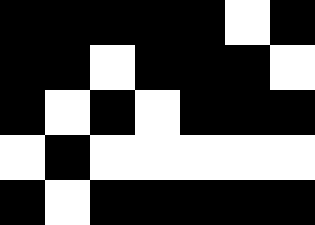[["black", "black", "black", "black", "black", "white", "black"], ["black", "black", "white", "black", "black", "black", "white"], ["black", "white", "black", "white", "black", "black", "black"], ["white", "black", "white", "white", "white", "white", "white"], ["black", "white", "black", "black", "black", "black", "black"]]